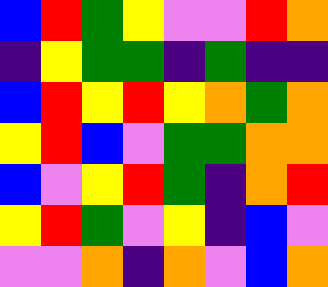[["blue", "red", "green", "yellow", "violet", "violet", "red", "orange"], ["indigo", "yellow", "green", "green", "indigo", "green", "indigo", "indigo"], ["blue", "red", "yellow", "red", "yellow", "orange", "green", "orange"], ["yellow", "red", "blue", "violet", "green", "green", "orange", "orange"], ["blue", "violet", "yellow", "red", "green", "indigo", "orange", "red"], ["yellow", "red", "green", "violet", "yellow", "indigo", "blue", "violet"], ["violet", "violet", "orange", "indigo", "orange", "violet", "blue", "orange"]]